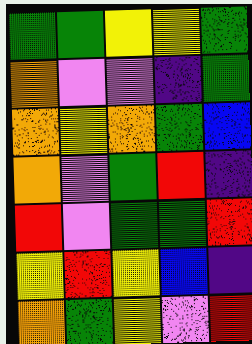[["green", "green", "yellow", "yellow", "green"], ["orange", "violet", "violet", "indigo", "green"], ["orange", "yellow", "orange", "green", "blue"], ["orange", "violet", "green", "red", "indigo"], ["red", "violet", "green", "green", "red"], ["yellow", "red", "yellow", "blue", "indigo"], ["orange", "green", "yellow", "violet", "red"]]